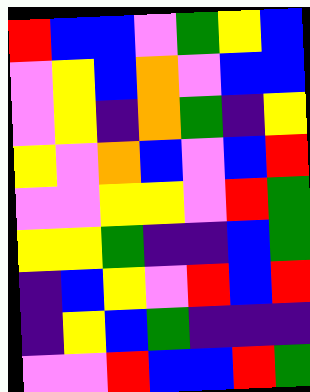[["red", "blue", "blue", "violet", "green", "yellow", "blue"], ["violet", "yellow", "blue", "orange", "violet", "blue", "blue"], ["violet", "yellow", "indigo", "orange", "green", "indigo", "yellow"], ["yellow", "violet", "orange", "blue", "violet", "blue", "red"], ["violet", "violet", "yellow", "yellow", "violet", "red", "green"], ["yellow", "yellow", "green", "indigo", "indigo", "blue", "green"], ["indigo", "blue", "yellow", "violet", "red", "blue", "red"], ["indigo", "yellow", "blue", "green", "indigo", "indigo", "indigo"], ["violet", "violet", "red", "blue", "blue", "red", "green"]]